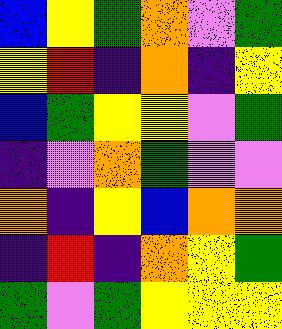[["blue", "yellow", "green", "orange", "violet", "green"], ["yellow", "red", "indigo", "orange", "indigo", "yellow"], ["blue", "green", "yellow", "yellow", "violet", "green"], ["indigo", "violet", "orange", "green", "violet", "violet"], ["orange", "indigo", "yellow", "blue", "orange", "orange"], ["indigo", "red", "indigo", "orange", "yellow", "green"], ["green", "violet", "green", "yellow", "yellow", "yellow"]]